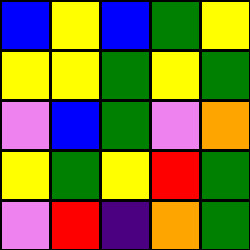[["blue", "yellow", "blue", "green", "yellow"], ["yellow", "yellow", "green", "yellow", "green"], ["violet", "blue", "green", "violet", "orange"], ["yellow", "green", "yellow", "red", "green"], ["violet", "red", "indigo", "orange", "green"]]